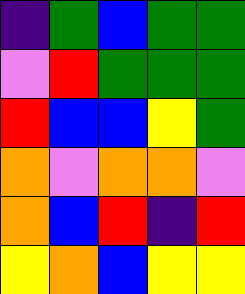[["indigo", "green", "blue", "green", "green"], ["violet", "red", "green", "green", "green"], ["red", "blue", "blue", "yellow", "green"], ["orange", "violet", "orange", "orange", "violet"], ["orange", "blue", "red", "indigo", "red"], ["yellow", "orange", "blue", "yellow", "yellow"]]